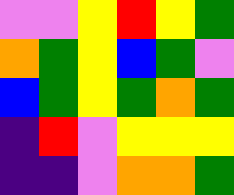[["violet", "violet", "yellow", "red", "yellow", "green"], ["orange", "green", "yellow", "blue", "green", "violet"], ["blue", "green", "yellow", "green", "orange", "green"], ["indigo", "red", "violet", "yellow", "yellow", "yellow"], ["indigo", "indigo", "violet", "orange", "orange", "green"]]